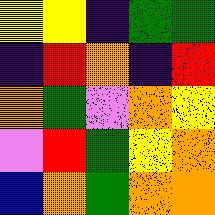[["yellow", "yellow", "indigo", "green", "green"], ["indigo", "red", "orange", "indigo", "red"], ["orange", "green", "violet", "orange", "yellow"], ["violet", "red", "green", "yellow", "orange"], ["blue", "orange", "green", "orange", "orange"]]